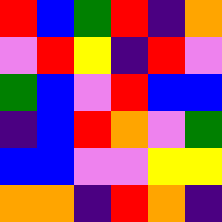[["red", "blue", "green", "red", "indigo", "orange"], ["violet", "red", "yellow", "indigo", "red", "violet"], ["green", "blue", "violet", "red", "blue", "blue"], ["indigo", "blue", "red", "orange", "violet", "green"], ["blue", "blue", "violet", "violet", "yellow", "yellow"], ["orange", "orange", "indigo", "red", "orange", "indigo"]]